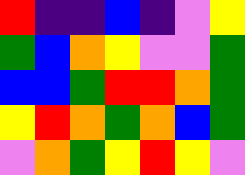[["red", "indigo", "indigo", "blue", "indigo", "violet", "yellow"], ["green", "blue", "orange", "yellow", "violet", "violet", "green"], ["blue", "blue", "green", "red", "red", "orange", "green"], ["yellow", "red", "orange", "green", "orange", "blue", "green"], ["violet", "orange", "green", "yellow", "red", "yellow", "violet"]]